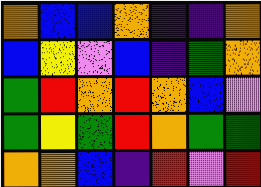[["orange", "blue", "blue", "orange", "indigo", "indigo", "orange"], ["blue", "yellow", "violet", "blue", "indigo", "green", "orange"], ["green", "red", "orange", "red", "orange", "blue", "violet"], ["green", "yellow", "green", "red", "orange", "green", "green"], ["orange", "orange", "blue", "indigo", "red", "violet", "red"]]